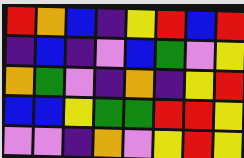[["red", "orange", "blue", "indigo", "yellow", "red", "blue", "red"], ["indigo", "blue", "indigo", "violet", "blue", "green", "violet", "yellow"], ["orange", "green", "violet", "indigo", "orange", "indigo", "yellow", "red"], ["blue", "blue", "yellow", "green", "green", "red", "red", "yellow"], ["violet", "violet", "indigo", "orange", "violet", "yellow", "red", "yellow"]]